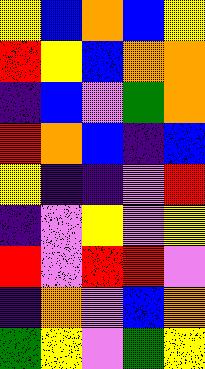[["yellow", "blue", "orange", "blue", "yellow"], ["red", "yellow", "blue", "orange", "orange"], ["indigo", "blue", "violet", "green", "orange"], ["red", "orange", "blue", "indigo", "blue"], ["yellow", "indigo", "indigo", "violet", "red"], ["indigo", "violet", "yellow", "violet", "yellow"], ["red", "violet", "red", "red", "violet"], ["indigo", "orange", "violet", "blue", "orange"], ["green", "yellow", "violet", "green", "yellow"]]